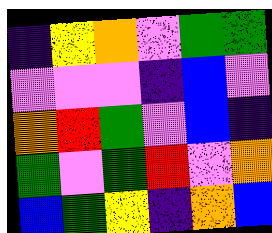[["indigo", "yellow", "orange", "violet", "green", "green"], ["violet", "violet", "violet", "indigo", "blue", "violet"], ["orange", "red", "green", "violet", "blue", "indigo"], ["green", "violet", "green", "red", "violet", "orange"], ["blue", "green", "yellow", "indigo", "orange", "blue"]]